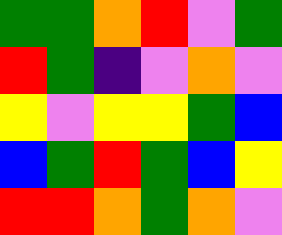[["green", "green", "orange", "red", "violet", "green"], ["red", "green", "indigo", "violet", "orange", "violet"], ["yellow", "violet", "yellow", "yellow", "green", "blue"], ["blue", "green", "red", "green", "blue", "yellow"], ["red", "red", "orange", "green", "orange", "violet"]]